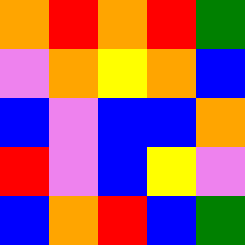[["orange", "red", "orange", "red", "green"], ["violet", "orange", "yellow", "orange", "blue"], ["blue", "violet", "blue", "blue", "orange"], ["red", "violet", "blue", "yellow", "violet"], ["blue", "orange", "red", "blue", "green"]]